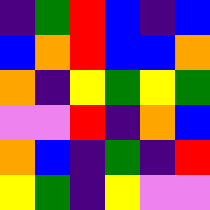[["indigo", "green", "red", "blue", "indigo", "blue"], ["blue", "orange", "red", "blue", "blue", "orange"], ["orange", "indigo", "yellow", "green", "yellow", "green"], ["violet", "violet", "red", "indigo", "orange", "blue"], ["orange", "blue", "indigo", "green", "indigo", "red"], ["yellow", "green", "indigo", "yellow", "violet", "violet"]]